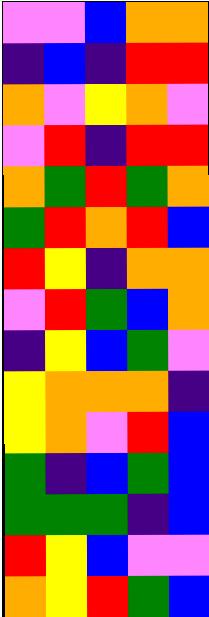[["violet", "violet", "blue", "orange", "orange"], ["indigo", "blue", "indigo", "red", "red"], ["orange", "violet", "yellow", "orange", "violet"], ["violet", "red", "indigo", "red", "red"], ["orange", "green", "red", "green", "orange"], ["green", "red", "orange", "red", "blue"], ["red", "yellow", "indigo", "orange", "orange"], ["violet", "red", "green", "blue", "orange"], ["indigo", "yellow", "blue", "green", "violet"], ["yellow", "orange", "orange", "orange", "indigo"], ["yellow", "orange", "violet", "red", "blue"], ["green", "indigo", "blue", "green", "blue"], ["green", "green", "green", "indigo", "blue"], ["red", "yellow", "blue", "violet", "violet"], ["orange", "yellow", "red", "green", "blue"]]